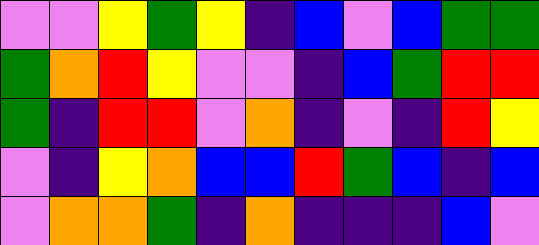[["violet", "violet", "yellow", "green", "yellow", "indigo", "blue", "violet", "blue", "green", "green"], ["green", "orange", "red", "yellow", "violet", "violet", "indigo", "blue", "green", "red", "red"], ["green", "indigo", "red", "red", "violet", "orange", "indigo", "violet", "indigo", "red", "yellow"], ["violet", "indigo", "yellow", "orange", "blue", "blue", "red", "green", "blue", "indigo", "blue"], ["violet", "orange", "orange", "green", "indigo", "orange", "indigo", "indigo", "indigo", "blue", "violet"]]